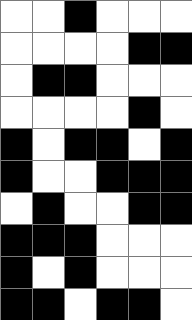[["white", "white", "black", "white", "white", "white"], ["white", "white", "white", "white", "black", "black"], ["white", "black", "black", "white", "white", "white"], ["white", "white", "white", "white", "black", "white"], ["black", "white", "black", "black", "white", "black"], ["black", "white", "white", "black", "black", "black"], ["white", "black", "white", "white", "black", "black"], ["black", "black", "black", "white", "white", "white"], ["black", "white", "black", "white", "white", "white"], ["black", "black", "white", "black", "black", "white"]]